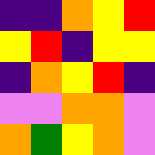[["indigo", "indigo", "orange", "yellow", "red"], ["yellow", "red", "indigo", "yellow", "yellow"], ["indigo", "orange", "yellow", "red", "indigo"], ["violet", "violet", "orange", "orange", "violet"], ["orange", "green", "yellow", "orange", "violet"]]